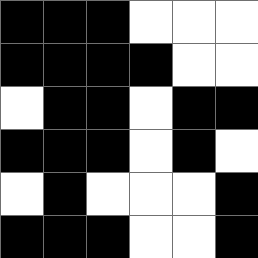[["black", "black", "black", "white", "white", "white"], ["black", "black", "black", "black", "white", "white"], ["white", "black", "black", "white", "black", "black"], ["black", "black", "black", "white", "black", "white"], ["white", "black", "white", "white", "white", "black"], ["black", "black", "black", "white", "white", "black"]]